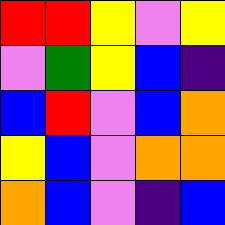[["red", "red", "yellow", "violet", "yellow"], ["violet", "green", "yellow", "blue", "indigo"], ["blue", "red", "violet", "blue", "orange"], ["yellow", "blue", "violet", "orange", "orange"], ["orange", "blue", "violet", "indigo", "blue"]]